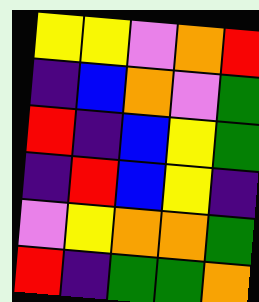[["yellow", "yellow", "violet", "orange", "red"], ["indigo", "blue", "orange", "violet", "green"], ["red", "indigo", "blue", "yellow", "green"], ["indigo", "red", "blue", "yellow", "indigo"], ["violet", "yellow", "orange", "orange", "green"], ["red", "indigo", "green", "green", "orange"]]